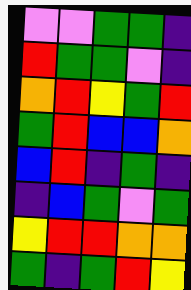[["violet", "violet", "green", "green", "indigo"], ["red", "green", "green", "violet", "indigo"], ["orange", "red", "yellow", "green", "red"], ["green", "red", "blue", "blue", "orange"], ["blue", "red", "indigo", "green", "indigo"], ["indigo", "blue", "green", "violet", "green"], ["yellow", "red", "red", "orange", "orange"], ["green", "indigo", "green", "red", "yellow"]]